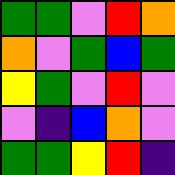[["green", "green", "violet", "red", "orange"], ["orange", "violet", "green", "blue", "green"], ["yellow", "green", "violet", "red", "violet"], ["violet", "indigo", "blue", "orange", "violet"], ["green", "green", "yellow", "red", "indigo"]]